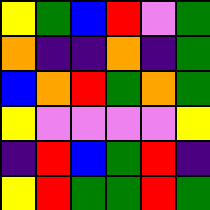[["yellow", "green", "blue", "red", "violet", "green"], ["orange", "indigo", "indigo", "orange", "indigo", "green"], ["blue", "orange", "red", "green", "orange", "green"], ["yellow", "violet", "violet", "violet", "violet", "yellow"], ["indigo", "red", "blue", "green", "red", "indigo"], ["yellow", "red", "green", "green", "red", "green"]]